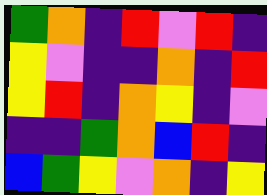[["green", "orange", "indigo", "red", "violet", "red", "indigo"], ["yellow", "violet", "indigo", "indigo", "orange", "indigo", "red"], ["yellow", "red", "indigo", "orange", "yellow", "indigo", "violet"], ["indigo", "indigo", "green", "orange", "blue", "red", "indigo"], ["blue", "green", "yellow", "violet", "orange", "indigo", "yellow"]]